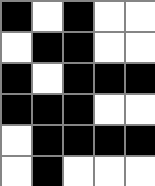[["black", "white", "black", "white", "white"], ["white", "black", "black", "white", "white"], ["black", "white", "black", "black", "black"], ["black", "black", "black", "white", "white"], ["white", "black", "black", "black", "black"], ["white", "black", "white", "white", "white"]]